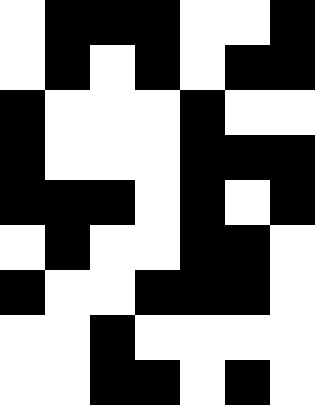[["white", "black", "black", "black", "white", "white", "black"], ["white", "black", "white", "black", "white", "black", "black"], ["black", "white", "white", "white", "black", "white", "white"], ["black", "white", "white", "white", "black", "black", "black"], ["black", "black", "black", "white", "black", "white", "black"], ["white", "black", "white", "white", "black", "black", "white"], ["black", "white", "white", "black", "black", "black", "white"], ["white", "white", "black", "white", "white", "white", "white"], ["white", "white", "black", "black", "white", "black", "white"]]